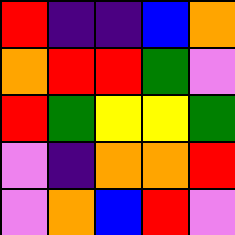[["red", "indigo", "indigo", "blue", "orange"], ["orange", "red", "red", "green", "violet"], ["red", "green", "yellow", "yellow", "green"], ["violet", "indigo", "orange", "orange", "red"], ["violet", "orange", "blue", "red", "violet"]]